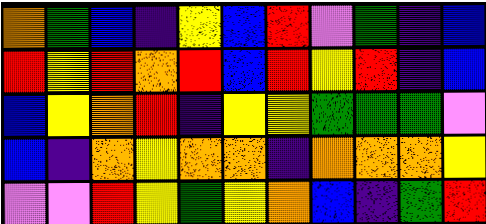[["orange", "green", "blue", "indigo", "yellow", "blue", "red", "violet", "green", "indigo", "blue"], ["red", "yellow", "red", "orange", "red", "blue", "red", "yellow", "red", "indigo", "blue"], ["blue", "yellow", "orange", "red", "indigo", "yellow", "yellow", "green", "green", "green", "violet"], ["blue", "indigo", "orange", "yellow", "orange", "orange", "indigo", "orange", "orange", "orange", "yellow"], ["violet", "violet", "red", "yellow", "green", "yellow", "orange", "blue", "indigo", "green", "red"]]